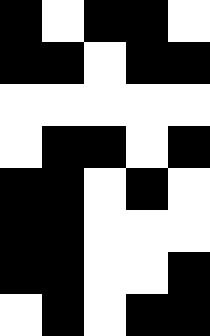[["black", "white", "black", "black", "white"], ["black", "black", "white", "black", "black"], ["white", "white", "white", "white", "white"], ["white", "black", "black", "white", "black"], ["black", "black", "white", "black", "white"], ["black", "black", "white", "white", "white"], ["black", "black", "white", "white", "black"], ["white", "black", "white", "black", "black"]]